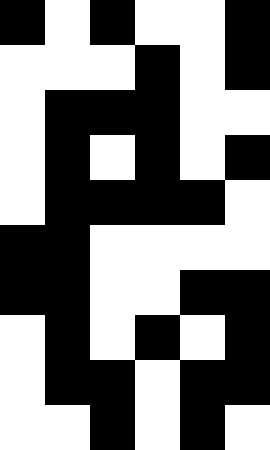[["black", "white", "black", "white", "white", "black"], ["white", "white", "white", "black", "white", "black"], ["white", "black", "black", "black", "white", "white"], ["white", "black", "white", "black", "white", "black"], ["white", "black", "black", "black", "black", "white"], ["black", "black", "white", "white", "white", "white"], ["black", "black", "white", "white", "black", "black"], ["white", "black", "white", "black", "white", "black"], ["white", "black", "black", "white", "black", "black"], ["white", "white", "black", "white", "black", "white"]]